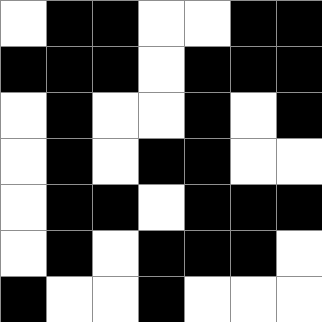[["white", "black", "black", "white", "white", "black", "black"], ["black", "black", "black", "white", "black", "black", "black"], ["white", "black", "white", "white", "black", "white", "black"], ["white", "black", "white", "black", "black", "white", "white"], ["white", "black", "black", "white", "black", "black", "black"], ["white", "black", "white", "black", "black", "black", "white"], ["black", "white", "white", "black", "white", "white", "white"]]